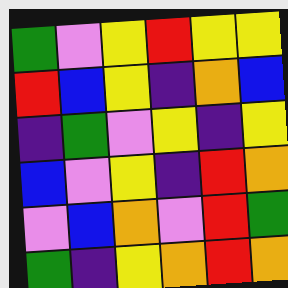[["green", "violet", "yellow", "red", "yellow", "yellow"], ["red", "blue", "yellow", "indigo", "orange", "blue"], ["indigo", "green", "violet", "yellow", "indigo", "yellow"], ["blue", "violet", "yellow", "indigo", "red", "orange"], ["violet", "blue", "orange", "violet", "red", "green"], ["green", "indigo", "yellow", "orange", "red", "orange"]]